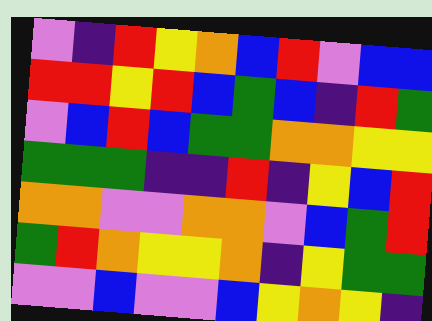[["violet", "indigo", "red", "yellow", "orange", "blue", "red", "violet", "blue", "blue"], ["red", "red", "yellow", "red", "blue", "green", "blue", "indigo", "red", "green"], ["violet", "blue", "red", "blue", "green", "green", "orange", "orange", "yellow", "yellow"], ["green", "green", "green", "indigo", "indigo", "red", "indigo", "yellow", "blue", "red"], ["orange", "orange", "violet", "violet", "orange", "orange", "violet", "blue", "green", "red"], ["green", "red", "orange", "yellow", "yellow", "orange", "indigo", "yellow", "green", "green"], ["violet", "violet", "blue", "violet", "violet", "blue", "yellow", "orange", "yellow", "indigo"]]